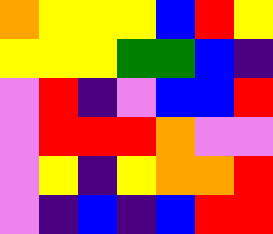[["orange", "yellow", "yellow", "yellow", "blue", "red", "yellow"], ["yellow", "yellow", "yellow", "green", "green", "blue", "indigo"], ["violet", "red", "indigo", "violet", "blue", "blue", "red"], ["violet", "red", "red", "red", "orange", "violet", "violet"], ["violet", "yellow", "indigo", "yellow", "orange", "orange", "red"], ["violet", "indigo", "blue", "indigo", "blue", "red", "red"]]